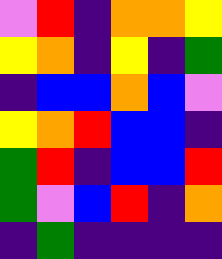[["violet", "red", "indigo", "orange", "orange", "yellow"], ["yellow", "orange", "indigo", "yellow", "indigo", "green"], ["indigo", "blue", "blue", "orange", "blue", "violet"], ["yellow", "orange", "red", "blue", "blue", "indigo"], ["green", "red", "indigo", "blue", "blue", "red"], ["green", "violet", "blue", "red", "indigo", "orange"], ["indigo", "green", "indigo", "indigo", "indigo", "indigo"]]